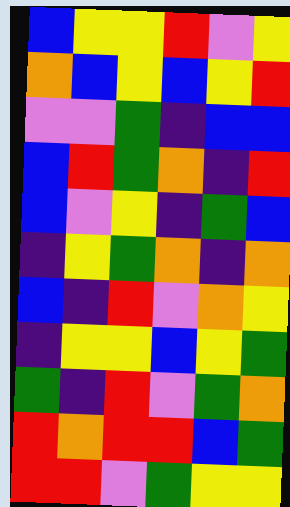[["blue", "yellow", "yellow", "red", "violet", "yellow"], ["orange", "blue", "yellow", "blue", "yellow", "red"], ["violet", "violet", "green", "indigo", "blue", "blue"], ["blue", "red", "green", "orange", "indigo", "red"], ["blue", "violet", "yellow", "indigo", "green", "blue"], ["indigo", "yellow", "green", "orange", "indigo", "orange"], ["blue", "indigo", "red", "violet", "orange", "yellow"], ["indigo", "yellow", "yellow", "blue", "yellow", "green"], ["green", "indigo", "red", "violet", "green", "orange"], ["red", "orange", "red", "red", "blue", "green"], ["red", "red", "violet", "green", "yellow", "yellow"]]